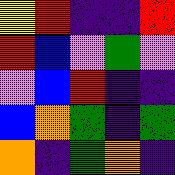[["yellow", "red", "indigo", "indigo", "red"], ["red", "blue", "violet", "green", "violet"], ["violet", "blue", "red", "indigo", "indigo"], ["blue", "orange", "green", "indigo", "green"], ["orange", "indigo", "green", "orange", "indigo"]]